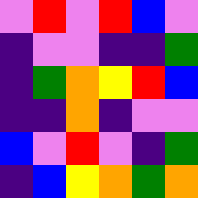[["violet", "red", "violet", "red", "blue", "violet"], ["indigo", "violet", "violet", "indigo", "indigo", "green"], ["indigo", "green", "orange", "yellow", "red", "blue"], ["indigo", "indigo", "orange", "indigo", "violet", "violet"], ["blue", "violet", "red", "violet", "indigo", "green"], ["indigo", "blue", "yellow", "orange", "green", "orange"]]